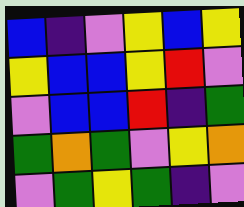[["blue", "indigo", "violet", "yellow", "blue", "yellow"], ["yellow", "blue", "blue", "yellow", "red", "violet"], ["violet", "blue", "blue", "red", "indigo", "green"], ["green", "orange", "green", "violet", "yellow", "orange"], ["violet", "green", "yellow", "green", "indigo", "violet"]]